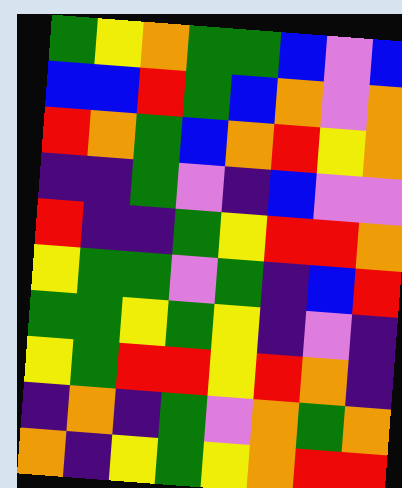[["green", "yellow", "orange", "green", "green", "blue", "violet", "blue"], ["blue", "blue", "red", "green", "blue", "orange", "violet", "orange"], ["red", "orange", "green", "blue", "orange", "red", "yellow", "orange"], ["indigo", "indigo", "green", "violet", "indigo", "blue", "violet", "violet"], ["red", "indigo", "indigo", "green", "yellow", "red", "red", "orange"], ["yellow", "green", "green", "violet", "green", "indigo", "blue", "red"], ["green", "green", "yellow", "green", "yellow", "indigo", "violet", "indigo"], ["yellow", "green", "red", "red", "yellow", "red", "orange", "indigo"], ["indigo", "orange", "indigo", "green", "violet", "orange", "green", "orange"], ["orange", "indigo", "yellow", "green", "yellow", "orange", "red", "red"]]